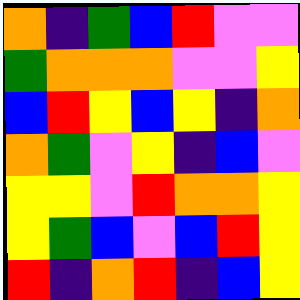[["orange", "indigo", "green", "blue", "red", "violet", "violet"], ["green", "orange", "orange", "orange", "violet", "violet", "yellow"], ["blue", "red", "yellow", "blue", "yellow", "indigo", "orange"], ["orange", "green", "violet", "yellow", "indigo", "blue", "violet"], ["yellow", "yellow", "violet", "red", "orange", "orange", "yellow"], ["yellow", "green", "blue", "violet", "blue", "red", "yellow"], ["red", "indigo", "orange", "red", "indigo", "blue", "yellow"]]